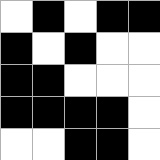[["white", "black", "white", "black", "black"], ["black", "white", "black", "white", "white"], ["black", "black", "white", "white", "white"], ["black", "black", "black", "black", "white"], ["white", "white", "black", "black", "white"]]